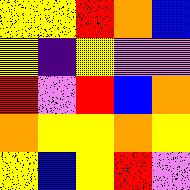[["yellow", "yellow", "red", "orange", "blue"], ["yellow", "indigo", "yellow", "violet", "violet"], ["red", "violet", "red", "blue", "orange"], ["orange", "yellow", "yellow", "orange", "yellow"], ["yellow", "blue", "yellow", "red", "violet"]]